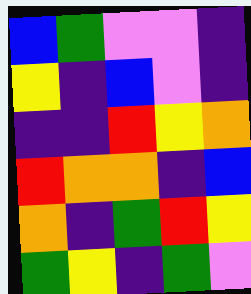[["blue", "green", "violet", "violet", "indigo"], ["yellow", "indigo", "blue", "violet", "indigo"], ["indigo", "indigo", "red", "yellow", "orange"], ["red", "orange", "orange", "indigo", "blue"], ["orange", "indigo", "green", "red", "yellow"], ["green", "yellow", "indigo", "green", "violet"]]